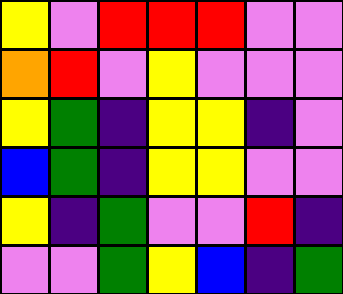[["yellow", "violet", "red", "red", "red", "violet", "violet"], ["orange", "red", "violet", "yellow", "violet", "violet", "violet"], ["yellow", "green", "indigo", "yellow", "yellow", "indigo", "violet"], ["blue", "green", "indigo", "yellow", "yellow", "violet", "violet"], ["yellow", "indigo", "green", "violet", "violet", "red", "indigo"], ["violet", "violet", "green", "yellow", "blue", "indigo", "green"]]